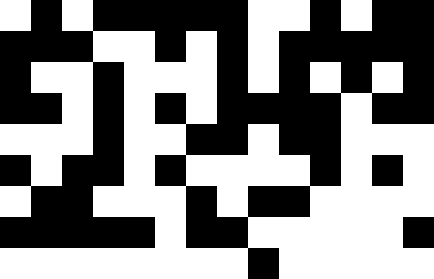[["white", "black", "white", "black", "black", "black", "black", "black", "white", "white", "black", "white", "black", "black"], ["black", "black", "black", "white", "white", "black", "white", "black", "white", "black", "black", "black", "black", "black"], ["black", "white", "white", "black", "white", "white", "white", "black", "white", "black", "white", "black", "white", "black"], ["black", "black", "white", "black", "white", "black", "white", "black", "black", "black", "black", "white", "black", "black"], ["white", "white", "white", "black", "white", "white", "black", "black", "white", "black", "black", "white", "white", "white"], ["black", "white", "black", "black", "white", "black", "white", "white", "white", "white", "black", "white", "black", "white"], ["white", "black", "black", "white", "white", "white", "black", "white", "black", "black", "white", "white", "white", "white"], ["black", "black", "black", "black", "black", "white", "black", "black", "white", "white", "white", "white", "white", "black"], ["white", "white", "white", "white", "white", "white", "white", "white", "black", "white", "white", "white", "white", "white"]]